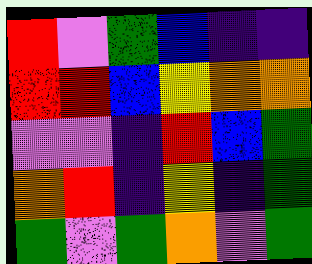[["red", "violet", "green", "blue", "indigo", "indigo"], ["red", "red", "blue", "yellow", "orange", "orange"], ["violet", "violet", "indigo", "red", "blue", "green"], ["orange", "red", "indigo", "yellow", "indigo", "green"], ["green", "violet", "green", "orange", "violet", "green"]]